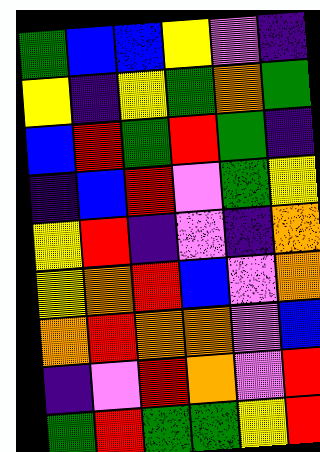[["green", "blue", "blue", "yellow", "violet", "indigo"], ["yellow", "indigo", "yellow", "green", "orange", "green"], ["blue", "red", "green", "red", "green", "indigo"], ["indigo", "blue", "red", "violet", "green", "yellow"], ["yellow", "red", "indigo", "violet", "indigo", "orange"], ["yellow", "orange", "red", "blue", "violet", "orange"], ["orange", "red", "orange", "orange", "violet", "blue"], ["indigo", "violet", "red", "orange", "violet", "red"], ["green", "red", "green", "green", "yellow", "red"]]